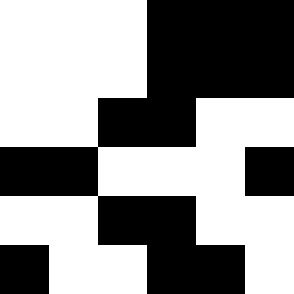[["white", "white", "white", "black", "black", "black"], ["white", "white", "white", "black", "black", "black"], ["white", "white", "black", "black", "white", "white"], ["black", "black", "white", "white", "white", "black"], ["white", "white", "black", "black", "white", "white"], ["black", "white", "white", "black", "black", "white"]]